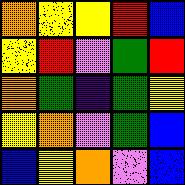[["orange", "yellow", "yellow", "red", "blue"], ["yellow", "red", "violet", "green", "red"], ["orange", "green", "indigo", "green", "yellow"], ["yellow", "orange", "violet", "green", "blue"], ["blue", "yellow", "orange", "violet", "blue"]]